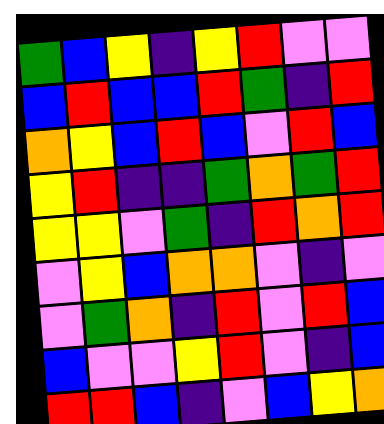[["green", "blue", "yellow", "indigo", "yellow", "red", "violet", "violet"], ["blue", "red", "blue", "blue", "red", "green", "indigo", "red"], ["orange", "yellow", "blue", "red", "blue", "violet", "red", "blue"], ["yellow", "red", "indigo", "indigo", "green", "orange", "green", "red"], ["yellow", "yellow", "violet", "green", "indigo", "red", "orange", "red"], ["violet", "yellow", "blue", "orange", "orange", "violet", "indigo", "violet"], ["violet", "green", "orange", "indigo", "red", "violet", "red", "blue"], ["blue", "violet", "violet", "yellow", "red", "violet", "indigo", "blue"], ["red", "red", "blue", "indigo", "violet", "blue", "yellow", "orange"]]